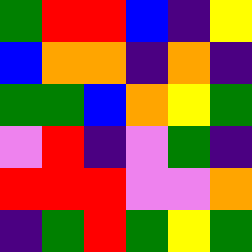[["green", "red", "red", "blue", "indigo", "yellow"], ["blue", "orange", "orange", "indigo", "orange", "indigo"], ["green", "green", "blue", "orange", "yellow", "green"], ["violet", "red", "indigo", "violet", "green", "indigo"], ["red", "red", "red", "violet", "violet", "orange"], ["indigo", "green", "red", "green", "yellow", "green"]]